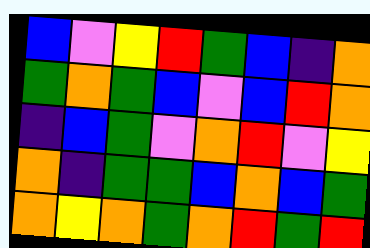[["blue", "violet", "yellow", "red", "green", "blue", "indigo", "orange"], ["green", "orange", "green", "blue", "violet", "blue", "red", "orange"], ["indigo", "blue", "green", "violet", "orange", "red", "violet", "yellow"], ["orange", "indigo", "green", "green", "blue", "orange", "blue", "green"], ["orange", "yellow", "orange", "green", "orange", "red", "green", "red"]]